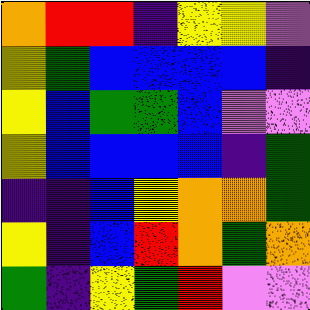[["orange", "red", "red", "indigo", "yellow", "yellow", "violet"], ["yellow", "green", "blue", "blue", "blue", "blue", "indigo"], ["yellow", "blue", "green", "green", "blue", "violet", "violet"], ["yellow", "blue", "blue", "blue", "blue", "indigo", "green"], ["indigo", "indigo", "blue", "yellow", "orange", "orange", "green"], ["yellow", "indigo", "blue", "red", "orange", "green", "orange"], ["green", "indigo", "yellow", "green", "red", "violet", "violet"]]